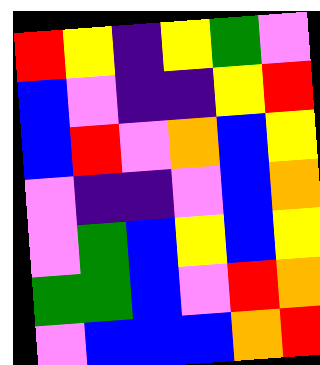[["red", "yellow", "indigo", "yellow", "green", "violet"], ["blue", "violet", "indigo", "indigo", "yellow", "red"], ["blue", "red", "violet", "orange", "blue", "yellow"], ["violet", "indigo", "indigo", "violet", "blue", "orange"], ["violet", "green", "blue", "yellow", "blue", "yellow"], ["green", "green", "blue", "violet", "red", "orange"], ["violet", "blue", "blue", "blue", "orange", "red"]]